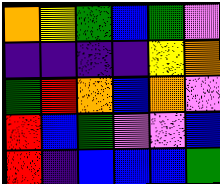[["orange", "yellow", "green", "blue", "green", "violet"], ["indigo", "indigo", "indigo", "indigo", "yellow", "orange"], ["green", "red", "orange", "blue", "orange", "violet"], ["red", "blue", "green", "violet", "violet", "blue"], ["red", "indigo", "blue", "blue", "blue", "green"]]